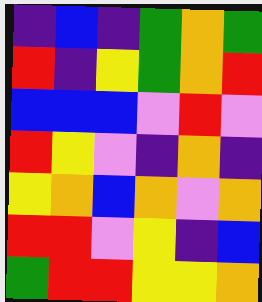[["indigo", "blue", "indigo", "green", "orange", "green"], ["red", "indigo", "yellow", "green", "orange", "red"], ["blue", "blue", "blue", "violet", "red", "violet"], ["red", "yellow", "violet", "indigo", "orange", "indigo"], ["yellow", "orange", "blue", "orange", "violet", "orange"], ["red", "red", "violet", "yellow", "indigo", "blue"], ["green", "red", "red", "yellow", "yellow", "orange"]]